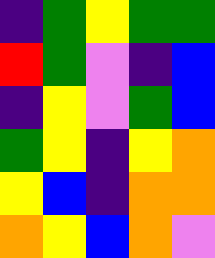[["indigo", "green", "yellow", "green", "green"], ["red", "green", "violet", "indigo", "blue"], ["indigo", "yellow", "violet", "green", "blue"], ["green", "yellow", "indigo", "yellow", "orange"], ["yellow", "blue", "indigo", "orange", "orange"], ["orange", "yellow", "blue", "orange", "violet"]]